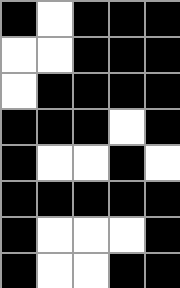[["black", "white", "black", "black", "black"], ["white", "white", "black", "black", "black"], ["white", "black", "black", "black", "black"], ["black", "black", "black", "white", "black"], ["black", "white", "white", "black", "white"], ["black", "black", "black", "black", "black"], ["black", "white", "white", "white", "black"], ["black", "white", "white", "black", "black"]]